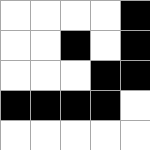[["white", "white", "white", "white", "black"], ["white", "white", "black", "white", "black"], ["white", "white", "white", "black", "black"], ["black", "black", "black", "black", "white"], ["white", "white", "white", "white", "white"]]